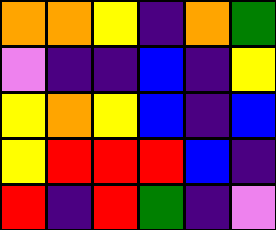[["orange", "orange", "yellow", "indigo", "orange", "green"], ["violet", "indigo", "indigo", "blue", "indigo", "yellow"], ["yellow", "orange", "yellow", "blue", "indigo", "blue"], ["yellow", "red", "red", "red", "blue", "indigo"], ["red", "indigo", "red", "green", "indigo", "violet"]]